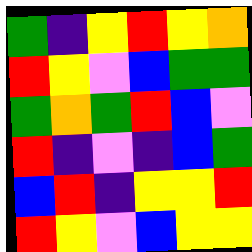[["green", "indigo", "yellow", "red", "yellow", "orange"], ["red", "yellow", "violet", "blue", "green", "green"], ["green", "orange", "green", "red", "blue", "violet"], ["red", "indigo", "violet", "indigo", "blue", "green"], ["blue", "red", "indigo", "yellow", "yellow", "red"], ["red", "yellow", "violet", "blue", "yellow", "yellow"]]